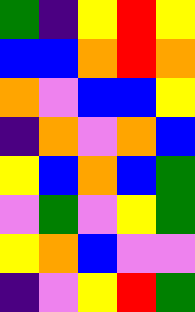[["green", "indigo", "yellow", "red", "yellow"], ["blue", "blue", "orange", "red", "orange"], ["orange", "violet", "blue", "blue", "yellow"], ["indigo", "orange", "violet", "orange", "blue"], ["yellow", "blue", "orange", "blue", "green"], ["violet", "green", "violet", "yellow", "green"], ["yellow", "orange", "blue", "violet", "violet"], ["indigo", "violet", "yellow", "red", "green"]]